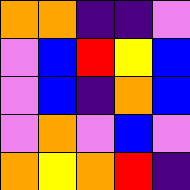[["orange", "orange", "indigo", "indigo", "violet"], ["violet", "blue", "red", "yellow", "blue"], ["violet", "blue", "indigo", "orange", "blue"], ["violet", "orange", "violet", "blue", "violet"], ["orange", "yellow", "orange", "red", "indigo"]]